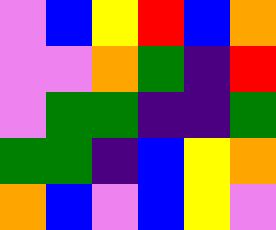[["violet", "blue", "yellow", "red", "blue", "orange"], ["violet", "violet", "orange", "green", "indigo", "red"], ["violet", "green", "green", "indigo", "indigo", "green"], ["green", "green", "indigo", "blue", "yellow", "orange"], ["orange", "blue", "violet", "blue", "yellow", "violet"]]